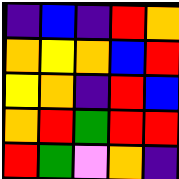[["indigo", "blue", "indigo", "red", "orange"], ["orange", "yellow", "orange", "blue", "red"], ["yellow", "orange", "indigo", "red", "blue"], ["orange", "red", "green", "red", "red"], ["red", "green", "violet", "orange", "indigo"]]